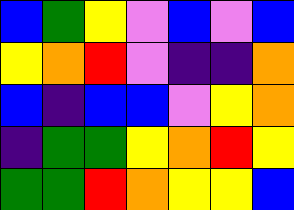[["blue", "green", "yellow", "violet", "blue", "violet", "blue"], ["yellow", "orange", "red", "violet", "indigo", "indigo", "orange"], ["blue", "indigo", "blue", "blue", "violet", "yellow", "orange"], ["indigo", "green", "green", "yellow", "orange", "red", "yellow"], ["green", "green", "red", "orange", "yellow", "yellow", "blue"]]